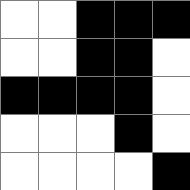[["white", "white", "black", "black", "black"], ["white", "white", "black", "black", "white"], ["black", "black", "black", "black", "white"], ["white", "white", "white", "black", "white"], ["white", "white", "white", "white", "black"]]